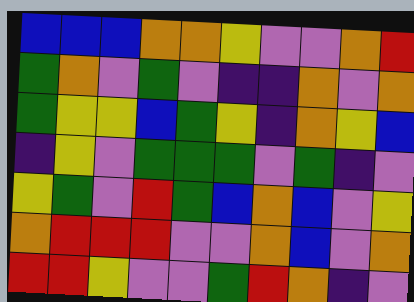[["blue", "blue", "blue", "orange", "orange", "yellow", "violet", "violet", "orange", "red"], ["green", "orange", "violet", "green", "violet", "indigo", "indigo", "orange", "violet", "orange"], ["green", "yellow", "yellow", "blue", "green", "yellow", "indigo", "orange", "yellow", "blue"], ["indigo", "yellow", "violet", "green", "green", "green", "violet", "green", "indigo", "violet"], ["yellow", "green", "violet", "red", "green", "blue", "orange", "blue", "violet", "yellow"], ["orange", "red", "red", "red", "violet", "violet", "orange", "blue", "violet", "orange"], ["red", "red", "yellow", "violet", "violet", "green", "red", "orange", "indigo", "violet"]]